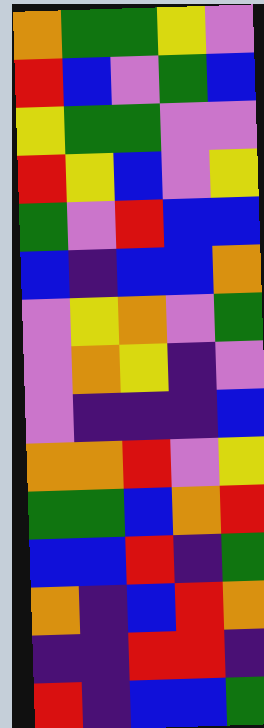[["orange", "green", "green", "yellow", "violet"], ["red", "blue", "violet", "green", "blue"], ["yellow", "green", "green", "violet", "violet"], ["red", "yellow", "blue", "violet", "yellow"], ["green", "violet", "red", "blue", "blue"], ["blue", "indigo", "blue", "blue", "orange"], ["violet", "yellow", "orange", "violet", "green"], ["violet", "orange", "yellow", "indigo", "violet"], ["violet", "indigo", "indigo", "indigo", "blue"], ["orange", "orange", "red", "violet", "yellow"], ["green", "green", "blue", "orange", "red"], ["blue", "blue", "red", "indigo", "green"], ["orange", "indigo", "blue", "red", "orange"], ["indigo", "indigo", "red", "red", "indigo"], ["red", "indigo", "blue", "blue", "green"]]